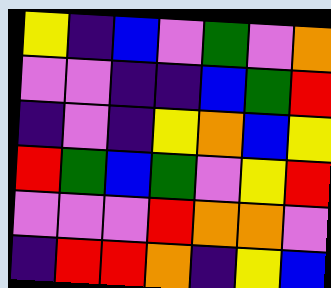[["yellow", "indigo", "blue", "violet", "green", "violet", "orange"], ["violet", "violet", "indigo", "indigo", "blue", "green", "red"], ["indigo", "violet", "indigo", "yellow", "orange", "blue", "yellow"], ["red", "green", "blue", "green", "violet", "yellow", "red"], ["violet", "violet", "violet", "red", "orange", "orange", "violet"], ["indigo", "red", "red", "orange", "indigo", "yellow", "blue"]]